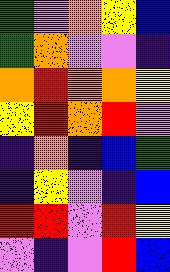[["green", "violet", "orange", "yellow", "blue"], ["green", "orange", "violet", "violet", "indigo"], ["orange", "red", "orange", "orange", "yellow"], ["yellow", "red", "orange", "red", "violet"], ["indigo", "orange", "indigo", "blue", "green"], ["indigo", "yellow", "violet", "indigo", "blue"], ["red", "red", "violet", "red", "yellow"], ["violet", "indigo", "violet", "red", "blue"]]